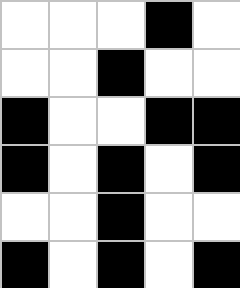[["white", "white", "white", "black", "white"], ["white", "white", "black", "white", "white"], ["black", "white", "white", "black", "black"], ["black", "white", "black", "white", "black"], ["white", "white", "black", "white", "white"], ["black", "white", "black", "white", "black"]]